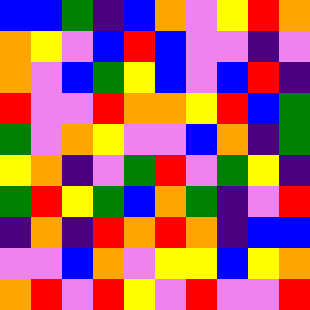[["blue", "blue", "green", "indigo", "blue", "orange", "violet", "yellow", "red", "orange"], ["orange", "yellow", "violet", "blue", "red", "blue", "violet", "violet", "indigo", "violet"], ["orange", "violet", "blue", "green", "yellow", "blue", "violet", "blue", "red", "indigo"], ["red", "violet", "violet", "red", "orange", "orange", "yellow", "red", "blue", "green"], ["green", "violet", "orange", "yellow", "violet", "violet", "blue", "orange", "indigo", "green"], ["yellow", "orange", "indigo", "violet", "green", "red", "violet", "green", "yellow", "indigo"], ["green", "red", "yellow", "green", "blue", "orange", "green", "indigo", "violet", "red"], ["indigo", "orange", "indigo", "red", "orange", "red", "orange", "indigo", "blue", "blue"], ["violet", "violet", "blue", "orange", "violet", "yellow", "yellow", "blue", "yellow", "orange"], ["orange", "red", "violet", "red", "yellow", "violet", "red", "violet", "violet", "red"]]